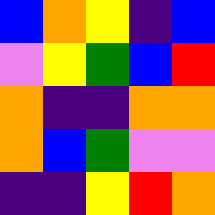[["blue", "orange", "yellow", "indigo", "blue"], ["violet", "yellow", "green", "blue", "red"], ["orange", "indigo", "indigo", "orange", "orange"], ["orange", "blue", "green", "violet", "violet"], ["indigo", "indigo", "yellow", "red", "orange"]]